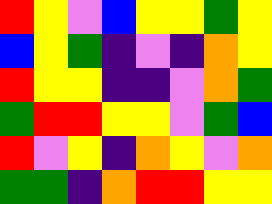[["red", "yellow", "violet", "blue", "yellow", "yellow", "green", "yellow"], ["blue", "yellow", "green", "indigo", "violet", "indigo", "orange", "yellow"], ["red", "yellow", "yellow", "indigo", "indigo", "violet", "orange", "green"], ["green", "red", "red", "yellow", "yellow", "violet", "green", "blue"], ["red", "violet", "yellow", "indigo", "orange", "yellow", "violet", "orange"], ["green", "green", "indigo", "orange", "red", "red", "yellow", "yellow"]]